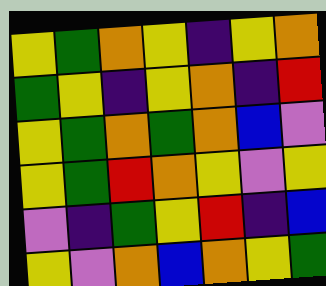[["yellow", "green", "orange", "yellow", "indigo", "yellow", "orange"], ["green", "yellow", "indigo", "yellow", "orange", "indigo", "red"], ["yellow", "green", "orange", "green", "orange", "blue", "violet"], ["yellow", "green", "red", "orange", "yellow", "violet", "yellow"], ["violet", "indigo", "green", "yellow", "red", "indigo", "blue"], ["yellow", "violet", "orange", "blue", "orange", "yellow", "green"]]